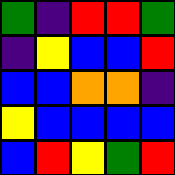[["green", "indigo", "red", "red", "green"], ["indigo", "yellow", "blue", "blue", "red"], ["blue", "blue", "orange", "orange", "indigo"], ["yellow", "blue", "blue", "blue", "blue"], ["blue", "red", "yellow", "green", "red"]]